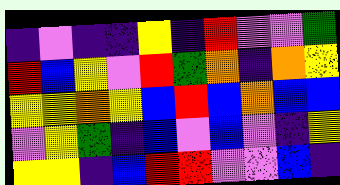[["indigo", "violet", "indigo", "indigo", "yellow", "indigo", "red", "violet", "violet", "green"], ["red", "blue", "yellow", "violet", "red", "green", "orange", "indigo", "orange", "yellow"], ["yellow", "yellow", "orange", "yellow", "blue", "red", "blue", "orange", "blue", "blue"], ["violet", "yellow", "green", "indigo", "blue", "violet", "blue", "violet", "indigo", "yellow"], ["yellow", "yellow", "indigo", "blue", "red", "red", "violet", "violet", "blue", "indigo"]]